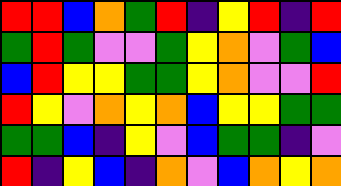[["red", "red", "blue", "orange", "green", "red", "indigo", "yellow", "red", "indigo", "red"], ["green", "red", "green", "violet", "violet", "green", "yellow", "orange", "violet", "green", "blue"], ["blue", "red", "yellow", "yellow", "green", "green", "yellow", "orange", "violet", "violet", "red"], ["red", "yellow", "violet", "orange", "yellow", "orange", "blue", "yellow", "yellow", "green", "green"], ["green", "green", "blue", "indigo", "yellow", "violet", "blue", "green", "green", "indigo", "violet"], ["red", "indigo", "yellow", "blue", "indigo", "orange", "violet", "blue", "orange", "yellow", "orange"]]